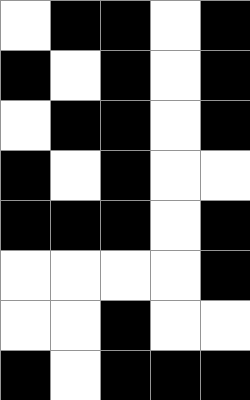[["white", "black", "black", "white", "black"], ["black", "white", "black", "white", "black"], ["white", "black", "black", "white", "black"], ["black", "white", "black", "white", "white"], ["black", "black", "black", "white", "black"], ["white", "white", "white", "white", "black"], ["white", "white", "black", "white", "white"], ["black", "white", "black", "black", "black"]]